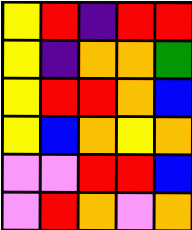[["yellow", "red", "indigo", "red", "red"], ["yellow", "indigo", "orange", "orange", "green"], ["yellow", "red", "red", "orange", "blue"], ["yellow", "blue", "orange", "yellow", "orange"], ["violet", "violet", "red", "red", "blue"], ["violet", "red", "orange", "violet", "orange"]]